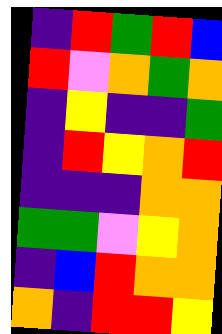[["indigo", "red", "green", "red", "blue"], ["red", "violet", "orange", "green", "orange"], ["indigo", "yellow", "indigo", "indigo", "green"], ["indigo", "red", "yellow", "orange", "red"], ["indigo", "indigo", "indigo", "orange", "orange"], ["green", "green", "violet", "yellow", "orange"], ["indigo", "blue", "red", "orange", "orange"], ["orange", "indigo", "red", "red", "yellow"]]